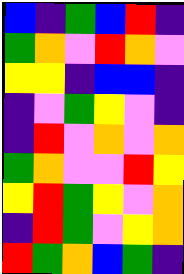[["blue", "indigo", "green", "blue", "red", "indigo"], ["green", "orange", "violet", "red", "orange", "violet"], ["yellow", "yellow", "indigo", "blue", "blue", "indigo"], ["indigo", "violet", "green", "yellow", "violet", "indigo"], ["indigo", "red", "violet", "orange", "violet", "orange"], ["green", "orange", "violet", "violet", "red", "yellow"], ["yellow", "red", "green", "yellow", "violet", "orange"], ["indigo", "red", "green", "violet", "yellow", "orange"], ["red", "green", "orange", "blue", "green", "indigo"]]